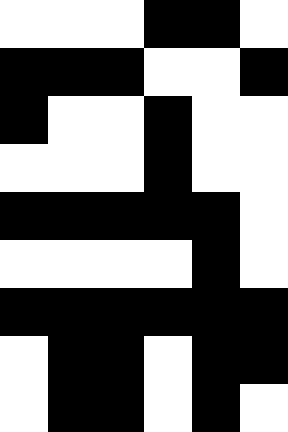[["white", "white", "white", "black", "black", "white"], ["black", "black", "black", "white", "white", "black"], ["black", "white", "white", "black", "white", "white"], ["white", "white", "white", "black", "white", "white"], ["black", "black", "black", "black", "black", "white"], ["white", "white", "white", "white", "black", "white"], ["black", "black", "black", "black", "black", "black"], ["white", "black", "black", "white", "black", "black"], ["white", "black", "black", "white", "black", "white"]]